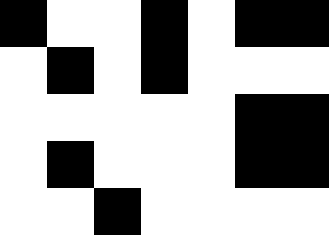[["black", "white", "white", "black", "white", "black", "black"], ["white", "black", "white", "black", "white", "white", "white"], ["white", "white", "white", "white", "white", "black", "black"], ["white", "black", "white", "white", "white", "black", "black"], ["white", "white", "black", "white", "white", "white", "white"]]